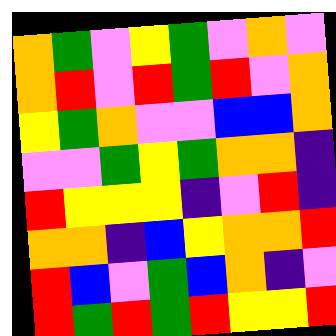[["orange", "green", "violet", "yellow", "green", "violet", "orange", "violet"], ["orange", "red", "violet", "red", "green", "red", "violet", "orange"], ["yellow", "green", "orange", "violet", "violet", "blue", "blue", "orange"], ["violet", "violet", "green", "yellow", "green", "orange", "orange", "indigo"], ["red", "yellow", "yellow", "yellow", "indigo", "violet", "red", "indigo"], ["orange", "orange", "indigo", "blue", "yellow", "orange", "orange", "red"], ["red", "blue", "violet", "green", "blue", "orange", "indigo", "violet"], ["red", "green", "red", "green", "red", "yellow", "yellow", "red"]]